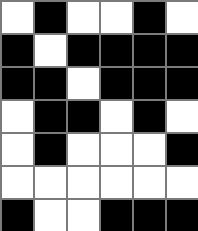[["white", "black", "white", "white", "black", "white"], ["black", "white", "black", "black", "black", "black"], ["black", "black", "white", "black", "black", "black"], ["white", "black", "black", "white", "black", "white"], ["white", "black", "white", "white", "white", "black"], ["white", "white", "white", "white", "white", "white"], ["black", "white", "white", "black", "black", "black"]]